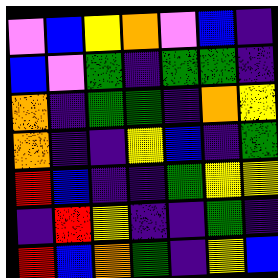[["violet", "blue", "yellow", "orange", "violet", "blue", "indigo"], ["blue", "violet", "green", "indigo", "green", "green", "indigo"], ["orange", "indigo", "green", "green", "indigo", "orange", "yellow"], ["orange", "indigo", "indigo", "yellow", "blue", "indigo", "green"], ["red", "blue", "indigo", "indigo", "green", "yellow", "yellow"], ["indigo", "red", "yellow", "indigo", "indigo", "green", "indigo"], ["red", "blue", "orange", "green", "indigo", "yellow", "blue"]]